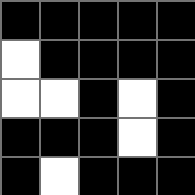[["black", "black", "black", "black", "black"], ["white", "black", "black", "black", "black"], ["white", "white", "black", "white", "black"], ["black", "black", "black", "white", "black"], ["black", "white", "black", "black", "black"]]